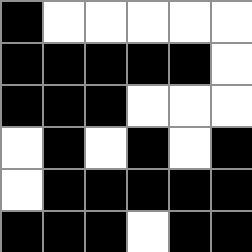[["black", "white", "white", "white", "white", "white"], ["black", "black", "black", "black", "black", "white"], ["black", "black", "black", "white", "white", "white"], ["white", "black", "white", "black", "white", "black"], ["white", "black", "black", "black", "black", "black"], ["black", "black", "black", "white", "black", "black"]]